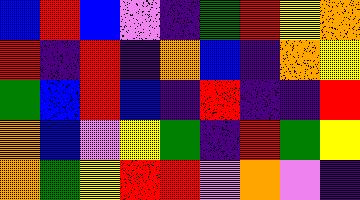[["blue", "red", "blue", "violet", "indigo", "green", "red", "yellow", "orange"], ["red", "indigo", "red", "indigo", "orange", "blue", "indigo", "orange", "yellow"], ["green", "blue", "red", "blue", "indigo", "red", "indigo", "indigo", "red"], ["orange", "blue", "violet", "yellow", "green", "indigo", "red", "green", "yellow"], ["orange", "green", "yellow", "red", "red", "violet", "orange", "violet", "indigo"]]